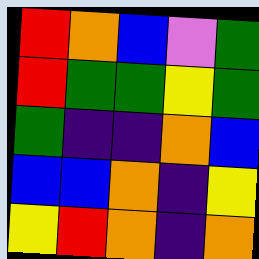[["red", "orange", "blue", "violet", "green"], ["red", "green", "green", "yellow", "green"], ["green", "indigo", "indigo", "orange", "blue"], ["blue", "blue", "orange", "indigo", "yellow"], ["yellow", "red", "orange", "indigo", "orange"]]